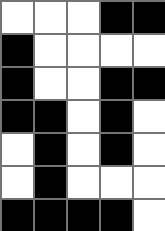[["white", "white", "white", "black", "black"], ["black", "white", "white", "white", "white"], ["black", "white", "white", "black", "black"], ["black", "black", "white", "black", "white"], ["white", "black", "white", "black", "white"], ["white", "black", "white", "white", "white"], ["black", "black", "black", "black", "white"]]